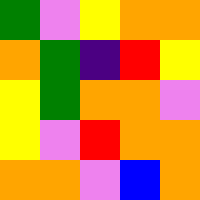[["green", "violet", "yellow", "orange", "orange"], ["orange", "green", "indigo", "red", "yellow"], ["yellow", "green", "orange", "orange", "violet"], ["yellow", "violet", "red", "orange", "orange"], ["orange", "orange", "violet", "blue", "orange"]]